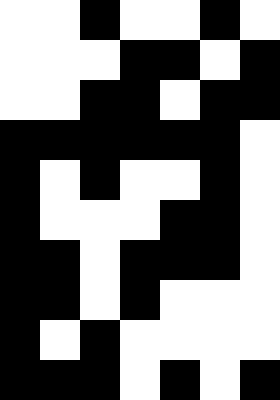[["white", "white", "black", "white", "white", "black", "white"], ["white", "white", "white", "black", "black", "white", "black"], ["white", "white", "black", "black", "white", "black", "black"], ["black", "black", "black", "black", "black", "black", "white"], ["black", "white", "black", "white", "white", "black", "white"], ["black", "white", "white", "white", "black", "black", "white"], ["black", "black", "white", "black", "black", "black", "white"], ["black", "black", "white", "black", "white", "white", "white"], ["black", "white", "black", "white", "white", "white", "white"], ["black", "black", "black", "white", "black", "white", "black"]]